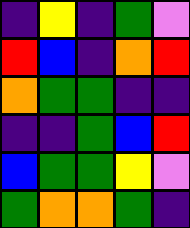[["indigo", "yellow", "indigo", "green", "violet"], ["red", "blue", "indigo", "orange", "red"], ["orange", "green", "green", "indigo", "indigo"], ["indigo", "indigo", "green", "blue", "red"], ["blue", "green", "green", "yellow", "violet"], ["green", "orange", "orange", "green", "indigo"]]